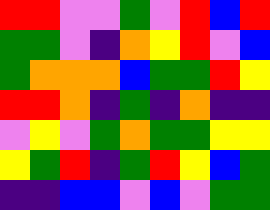[["red", "red", "violet", "violet", "green", "violet", "red", "blue", "red"], ["green", "green", "violet", "indigo", "orange", "yellow", "red", "violet", "blue"], ["green", "orange", "orange", "orange", "blue", "green", "green", "red", "yellow"], ["red", "red", "orange", "indigo", "green", "indigo", "orange", "indigo", "indigo"], ["violet", "yellow", "violet", "green", "orange", "green", "green", "yellow", "yellow"], ["yellow", "green", "red", "indigo", "green", "red", "yellow", "blue", "green"], ["indigo", "indigo", "blue", "blue", "violet", "blue", "violet", "green", "green"]]